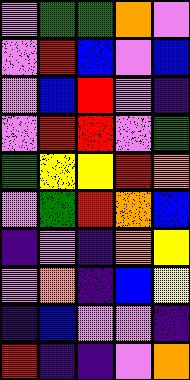[["violet", "green", "green", "orange", "violet"], ["violet", "red", "blue", "violet", "blue"], ["violet", "blue", "red", "violet", "indigo"], ["violet", "red", "red", "violet", "green"], ["green", "yellow", "yellow", "red", "orange"], ["violet", "green", "red", "orange", "blue"], ["indigo", "violet", "indigo", "orange", "yellow"], ["violet", "orange", "indigo", "blue", "yellow"], ["indigo", "blue", "violet", "violet", "indigo"], ["red", "indigo", "indigo", "violet", "orange"]]